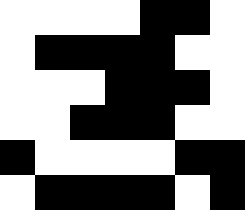[["white", "white", "white", "white", "black", "black", "white"], ["white", "black", "black", "black", "black", "white", "white"], ["white", "white", "white", "black", "black", "black", "white"], ["white", "white", "black", "black", "black", "white", "white"], ["black", "white", "white", "white", "white", "black", "black"], ["white", "black", "black", "black", "black", "white", "black"]]